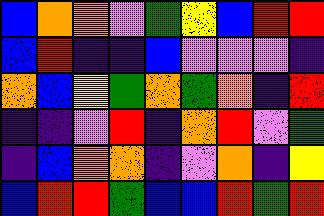[["blue", "orange", "orange", "violet", "green", "yellow", "blue", "red", "red"], ["blue", "red", "indigo", "indigo", "blue", "violet", "violet", "violet", "indigo"], ["orange", "blue", "yellow", "green", "orange", "green", "orange", "indigo", "red"], ["indigo", "indigo", "violet", "red", "indigo", "orange", "red", "violet", "green"], ["indigo", "blue", "orange", "orange", "indigo", "violet", "orange", "indigo", "yellow"], ["blue", "red", "red", "green", "blue", "blue", "red", "green", "red"]]